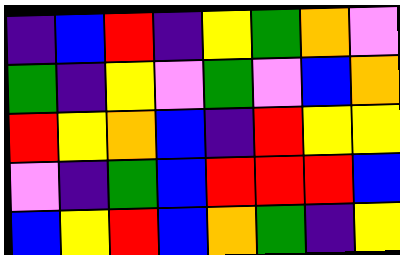[["indigo", "blue", "red", "indigo", "yellow", "green", "orange", "violet"], ["green", "indigo", "yellow", "violet", "green", "violet", "blue", "orange"], ["red", "yellow", "orange", "blue", "indigo", "red", "yellow", "yellow"], ["violet", "indigo", "green", "blue", "red", "red", "red", "blue"], ["blue", "yellow", "red", "blue", "orange", "green", "indigo", "yellow"]]